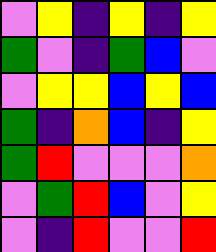[["violet", "yellow", "indigo", "yellow", "indigo", "yellow"], ["green", "violet", "indigo", "green", "blue", "violet"], ["violet", "yellow", "yellow", "blue", "yellow", "blue"], ["green", "indigo", "orange", "blue", "indigo", "yellow"], ["green", "red", "violet", "violet", "violet", "orange"], ["violet", "green", "red", "blue", "violet", "yellow"], ["violet", "indigo", "red", "violet", "violet", "red"]]